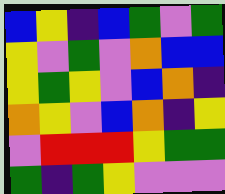[["blue", "yellow", "indigo", "blue", "green", "violet", "green"], ["yellow", "violet", "green", "violet", "orange", "blue", "blue"], ["yellow", "green", "yellow", "violet", "blue", "orange", "indigo"], ["orange", "yellow", "violet", "blue", "orange", "indigo", "yellow"], ["violet", "red", "red", "red", "yellow", "green", "green"], ["green", "indigo", "green", "yellow", "violet", "violet", "violet"]]